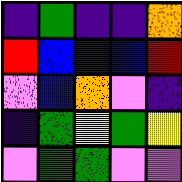[["indigo", "green", "indigo", "indigo", "orange"], ["red", "blue", "blue", "blue", "red"], ["violet", "blue", "orange", "violet", "indigo"], ["indigo", "green", "yellow", "green", "yellow"], ["violet", "green", "green", "violet", "violet"]]